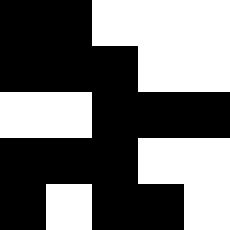[["black", "black", "white", "white", "white"], ["black", "black", "black", "white", "white"], ["white", "white", "black", "black", "black"], ["black", "black", "black", "white", "white"], ["black", "white", "black", "black", "white"]]